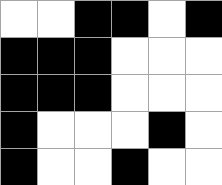[["white", "white", "black", "black", "white", "black"], ["black", "black", "black", "white", "white", "white"], ["black", "black", "black", "white", "white", "white"], ["black", "white", "white", "white", "black", "white"], ["black", "white", "white", "black", "white", "white"]]